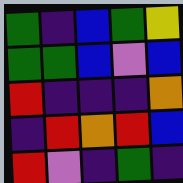[["green", "indigo", "blue", "green", "yellow"], ["green", "green", "blue", "violet", "blue"], ["red", "indigo", "indigo", "indigo", "orange"], ["indigo", "red", "orange", "red", "blue"], ["red", "violet", "indigo", "green", "indigo"]]